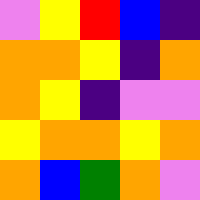[["violet", "yellow", "red", "blue", "indigo"], ["orange", "orange", "yellow", "indigo", "orange"], ["orange", "yellow", "indigo", "violet", "violet"], ["yellow", "orange", "orange", "yellow", "orange"], ["orange", "blue", "green", "orange", "violet"]]